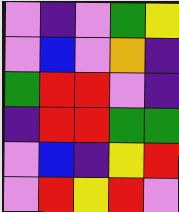[["violet", "indigo", "violet", "green", "yellow"], ["violet", "blue", "violet", "orange", "indigo"], ["green", "red", "red", "violet", "indigo"], ["indigo", "red", "red", "green", "green"], ["violet", "blue", "indigo", "yellow", "red"], ["violet", "red", "yellow", "red", "violet"]]